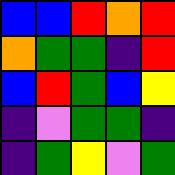[["blue", "blue", "red", "orange", "red"], ["orange", "green", "green", "indigo", "red"], ["blue", "red", "green", "blue", "yellow"], ["indigo", "violet", "green", "green", "indigo"], ["indigo", "green", "yellow", "violet", "green"]]